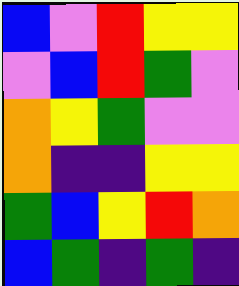[["blue", "violet", "red", "yellow", "yellow"], ["violet", "blue", "red", "green", "violet"], ["orange", "yellow", "green", "violet", "violet"], ["orange", "indigo", "indigo", "yellow", "yellow"], ["green", "blue", "yellow", "red", "orange"], ["blue", "green", "indigo", "green", "indigo"]]